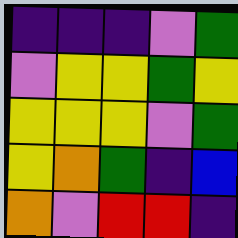[["indigo", "indigo", "indigo", "violet", "green"], ["violet", "yellow", "yellow", "green", "yellow"], ["yellow", "yellow", "yellow", "violet", "green"], ["yellow", "orange", "green", "indigo", "blue"], ["orange", "violet", "red", "red", "indigo"]]